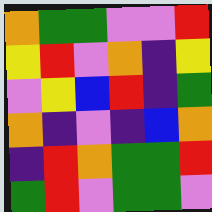[["orange", "green", "green", "violet", "violet", "red"], ["yellow", "red", "violet", "orange", "indigo", "yellow"], ["violet", "yellow", "blue", "red", "indigo", "green"], ["orange", "indigo", "violet", "indigo", "blue", "orange"], ["indigo", "red", "orange", "green", "green", "red"], ["green", "red", "violet", "green", "green", "violet"]]